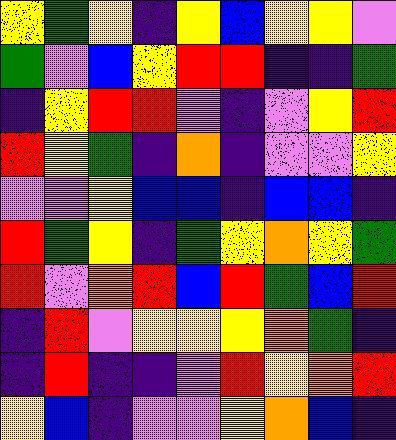[["yellow", "green", "yellow", "indigo", "yellow", "blue", "yellow", "yellow", "violet"], ["green", "violet", "blue", "yellow", "red", "red", "indigo", "indigo", "green"], ["indigo", "yellow", "red", "red", "violet", "indigo", "violet", "yellow", "red"], ["red", "yellow", "green", "indigo", "orange", "indigo", "violet", "violet", "yellow"], ["violet", "violet", "yellow", "blue", "blue", "indigo", "blue", "blue", "indigo"], ["red", "green", "yellow", "indigo", "green", "yellow", "orange", "yellow", "green"], ["red", "violet", "orange", "red", "blue", "red", "green", "blue", "red"], ["indigo", "red", "violet", "yellow", "yellow", "yellow", "orange", "green", "indigo"], ["indigo", "red", "indigo", "indigo", "violet", "red", "yellow", "orange", "red"], ["yellow", "blue", "indigo", "violet", "violet", "yellow", "orange", "blue", "indigo"]]